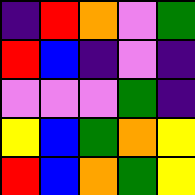[["indigo", "red", "orange", "violet", "green"], ["red", "blue", "indigo", "violet", "indigo"], ["violet", "violet", "violet", "green", "indigo"], ["yellow", "blue", "green", "orange", "yellow"], ["red", "blue", "orange", "green", "yellow"]]